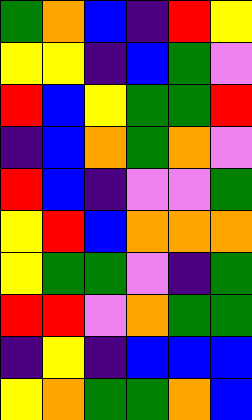[["green", "orange", "blue", "indigo", "red", "yellow"], ["yellow", "yellow", "indigo", "blue", "green", "violet"], ["red", "blue", "yellow", "green", "green", "red"], ["indigo", "blue", "orange", "green", "orange", "violet"], ["red", "blue", "indigo", "violet", "violet", "green"], ["yellow", "red", "blue", "orange", "orange", "orange"], ["yellow", "green", "green", "violet", "indigo", "green"], ["red", "red", "violet", "orange", "green", "green"], ["indigo", "yellow", "indigo", "blue", "blue", "blue"], ["yellow", "orange", "green", "green", "orange", "blue"]]